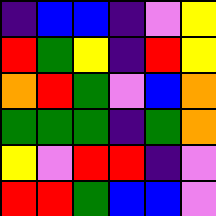[["indigo", "blue", "blue", "indigo", "violet", "yellow"], ["red", "green", "yellow", "indigo", "red", "yellow"], ["orange", "red", "green", "violet", "blue", "orange"], ["green", "green", "green", "indigo", "green", "orange"], ["yellow", "violet", "red", "red", "indigo", "violet"], ["red", "red", "green", "blue", "blue", "violet"]]